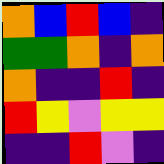[["orange", "blue", "red", "blue", "indigo"], ["green", "green", "orange", "indigo", "orange"], ["orange", "indigo", "indigo", "red", "indigo"], ["red", "yellow", "violet", "yellow", "yellow"], ["indigo", "indigo", "red", "violet", "indigo"]]